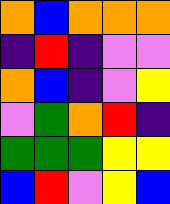[["orange", "blue", "orange", "orange", "orange"], ["indigo", "red", "indigo", "violet", "violet"], ["orange", "blue", "indigo", "violet", "yellow"], ["violet", "green", "orange", "red", "indigo"], ["green", "green", "green", "yellow", "yellow"], ["blue", "red", "violet", "yellow", "blue"]]